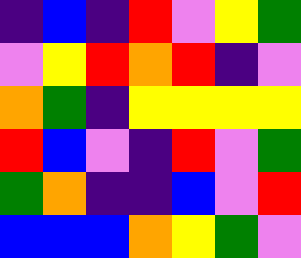[["indigo", "blue", "indigo", "red", "violet", "yellow", "green"], ["violet", "yellow", "red", "orange", "red", "indigo", "violet"], ["orange", "green", "indigo", "yellow", "yellow", "yellow", "yellow"], ["red", "blue", "violet", "indigo", "red", "violet", "green"], ["green", "orange", "indigo", "indigo", "blue", "violet", "red"], ["blue", "blue", "blue", "orange", "yellow", "green", "violet"]]